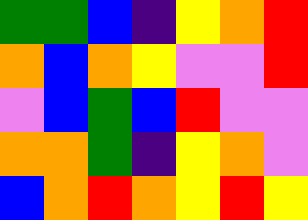[["green", "green", "blue", "indigo", "yellow", "orange", "red"], ["orange", "blue", "orange", "yellow", "violet", "violet", "red"], ["violet", "blue", "green", "blue", "red", "violet", "violet"], ["orange", "orange", "green", "indigo", "yellow", "orange", "violet"], ["blue", "orange", "red", "orange", "yellow", "red", "yellow"]]